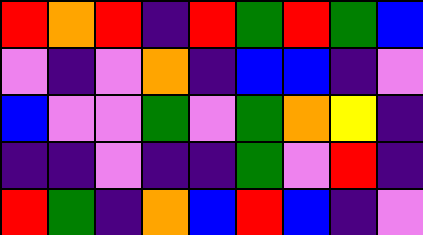[["red", "orange", "red", "indigo", "red", "green", "red", "green", "blue"], ["violet", "indigo", "violet", "orange", "indigo", "blue", "blue", "indigo", "violet"], ["blue", "violet", "violet", "green", "violet", "green", "orange", "yellow", "indigo"], ["indigo", "indigo", "violet", "indigo", "indigo", "green", "violet", "red", "indigo"], ["red", "green", "indigo", "orange", "blue", "red", "blue", "indigo", "violet"]]